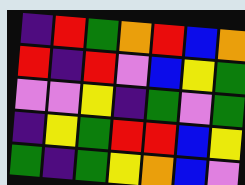[["indigo", "red", "green", "orange", "red", "blue", "orange"], ["red", "indigo", "red", "violet", "blue", "yellow", "green"], ["violet", "violet", "yellow", "indigo", "green", "violet", "green"], ["indigo", "yellow", "green", "red", "red", "blue", "yellow"], ["green", "indigo", "green", "yellow", "orange", "blue", "violet"]]